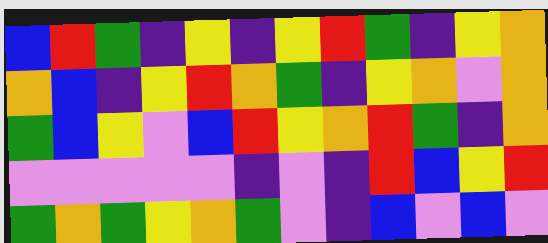[["blue", "red", "green", "indigo", "yellow", "indigo", "yellow", "red", "green", "indigo", "yellow", "orange"], ["orange", "blue", "indigo", "yellow", "red", "orange", "green", "indigo", "yellow", "orange", "violet", "orange"], ["green", "blue", "yellow", "violet", "blue", "red", "yellow", "orange", "red", "green", "indigo", "orange"], ["violet", "violet", "violet", "violet", "violet", "indigo", "violet", "indigo", "red", "blue", "yellow", "red"], ["green", "orange", "green", "yellow", "orange", "green", "violet", "indigo", "blue", "violet", "blue", "violet"]]